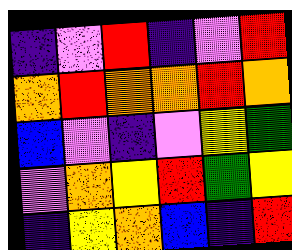[["indigo", "violet", "red", "indigo", "violet", "red"], ["orange", "red", "orange", "orange", "red", "orange"], ["blue", "violet", "indigo", "violet", "yellow", "green"], ["violet", "orange", "yellow", "red", "green", "yellow"], ["indigo", "yellow", "orange", "blue", "indigo", "red"]]